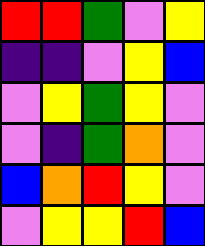[["red", "red", "green", "violet", "yellow"], ["indigo", "indigo", "violet", "yellow", "blue"], ["violet", "yellow", "green", "yellow", "violet"], ["violet", "indigo", "green", "orange", "violet"], ["blue", "orange", "red", "yellow", "violet"], ["violet", "yellow", "yellow", "red", "blue"]]